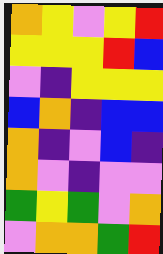[["orange", "yellow", "violet", "yellow", "red"], ["yellow", "yellow", "yellow", "red", "blue"], ["violet", "indigo", "yellow", "yellow", "yellow"], ["blue", "orange", "indigo", "blue", "blue"], ["orange", "indigo", "violet", "blue", "indigo"], ["orange", "violet", "indigo", "violet", "violet"], ["green", "yellow", "green", "violet", "orange"], ["violet", "orange", "orange", "green", "red"]]